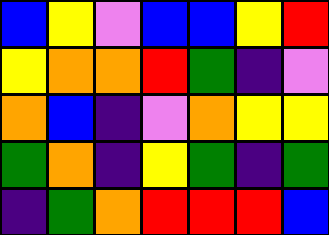[["blue", "yellow", "violet", "blue", "blue", "yellow", "red"], ["yellow", "orange", "orange", "red", "green", "indigo", "violet"], ["orange", "blue", "indigo", "violet", "orange", "yellow", "yellow"], ["green", "orange", "indigo", "yellow", "green", "indigo", "green"], ["indigo", "green", "orange", "red", "red", "red", "blue"]]